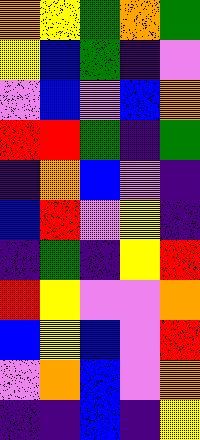[["orange", "yellow", "green", "orange", "green"], ["yellow", "blue", "green", "indigo", "violet"], ["violet", "blue", "violet", "blue", "orange"], ["red", "red", "green", "indigo", "green"], ["indigo", "orange", "blue", "violet", "indigo"], ["blue", "red", "violet", "yellow", "indigo"], ["indigo", "green", "indigo", "yellow", "red"], ["red", "yellow", "violet", "violet", "orange"], ["blue", "yellow", "blue", "violet", "red"], ["violet", "orange", "blue", "violet", "orange"], ["indigo", "indigo", "blue", "indigo", "yellow"]]